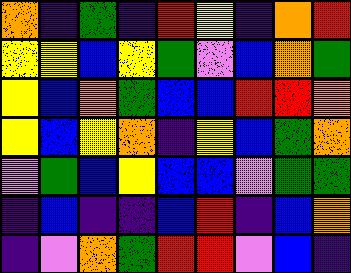[["orange", "indigo", "green", "indigo", "red", "yellow", "indigo", "orange", "red"], ["yellow", "yellow", "blue", "yellow", "green", "violet", "blue", "orange", "green"], ["yellow", "blue", "orange", "green", "blue", "blue", "red", "red", "orange"], ["yellow", "blue", "yellow", "orange", "indigo", "yellow", "blue", "green", "orange"], ["violet", "green", "blue", "yellow", "blue", "blue", "violet", "green", "green"], ["indigo", "blue", "indigo", "indigo", "blue", "red", "indigo", "blue", "orange"], ["indigo", "violet", "orange", "green", "red", "red", "violet", "blue", "indigo"]]